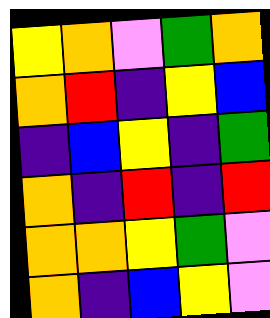[["yellow", "orange", "violet", "green", "orange"], ["orange", "red", "indigo", "yellow", "blue"], ["indigo", "blue", "yellow", "indigo", "green"], ["orange", "indigo", "red", "indigo", "red"], ["orange", "orange", "yellow", "green", "violet"], ["orange", "indigo", "blue", "yellow", "violet"]]